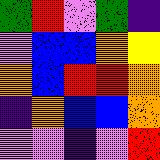[["green", "red", "violet", "green", "indigo"], ["violet", "blue", "blue", "orange", "yellow"], ["orange", "blue", "red", "red", "orange"], ["indigo", "orange", "blue", "blue", "orange"], ["violet", "violet", "indigo", "violet", "red"]]